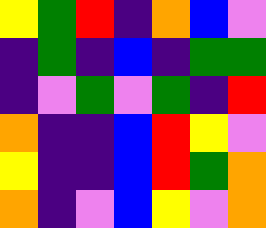[["yellow", "green", "red", "indigo", "orange", "blue", "violet"], ["indigo", "green", "indigo", "blue", "indigo", "green", "green"], ["indigo", "violet", "green", "violet", "green", "indigo", "red"], ["orange", "indigo", "indigo", "blue", "red", "yellow", "violet"], ["yellow", "indigo", "indigo", "blue", "red", "green", "orange"], ["orange", "indigo", "violet", "blue", "yellow", "violet", "orange"]]